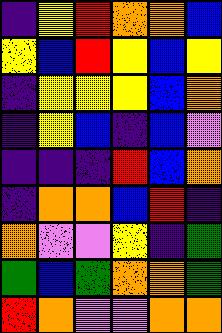[["indigo", "yellow", "red", "orange", "orange", "blue"], ["yellow", "blue", "red", "yellow", "blue", "yellow"], ["indigo", "yellow", "yellow", "yellow", "blue", "orange"], ["indigo", "yellow", "blue", "indigo", "blue", "violet"], ["indigo", "indigo", "indigo", "red", "blue", "orange"], ["indigo", "orange", "orange", "blue", "red", "indigo"], ["orange", "violet", "violet", "yellow", "indigo", "green"], ["green", "blue", "green", "orange", "orange", "green"], ["red", "orange", "violet", "violet", "orange", "orange"]]